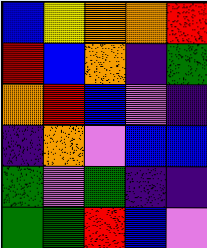[["blue", "yellow", "orange", "orange", "red"], ["red", "blue", "orange", "indigo", "green"], ["orange", "red", "blue", "violet", "indigo"], ["indigo", "orange", "violet", "blue", "blue"], ["green", "violet", "green", "indigo", "indigo"], ["green", "green", "red", "blue", "violet"]]